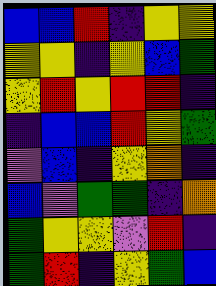[["blue", "blue", "red", "indigo", "yellow", "yellow"], ["yellow", "yellow", "indigo", "yellow", "blue", "green"], ["yellow", "red", "yellow", "red", "red", "indigo"], ["indigo", "blue", "blue", "red", "yellow", "green"], ["violet", "blue", "indigo", "yellow", "orange", "indigo"], ["blue", "violet", "green", "green", "indigo", "orange"], ["green", "yellow", "yellow", "violet", "red", "indigo"], ["green", "red", "indigo", "yellow", "green", "blue"]]